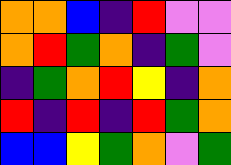[["orange", "orange", "blue", "indigo", "red", "violet", "violet"], ["orange", "red", "green", "orange", "indigo", "green", "violet"], ["indigo", "green", "orange", "red", "yellow", "indigo", "orange"], ["red", "indigo", "red", "indigo", "red", "green", "orange"], ["blue", "blue", "yellow", "green", "orange", "violet", "green"]]